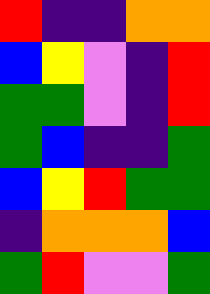[["red", "indigo", "indigo", "orange", "orange"], ["blue", "yellow", "violet", "indigo", "red"], ["green", "green", "violet", "indigo", "red"], ["green", "blue", "indigo", "indigo", "green"], ["blue", "yellow", "red", "green", "green"], ["indigo", "orange", "orange", "orange", "blue"], ["green", "red", "violet", "violet", "green"]]